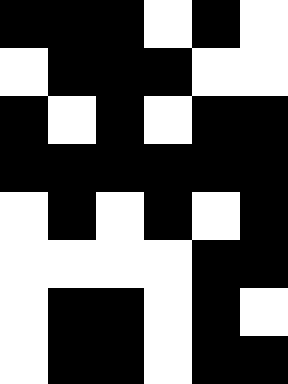[["black", "black", "black", "white", "black", "white"], ["white", "black", "black", "black", "white", "white"], ["black", "white", "black", "white", "black", "black"], ["black", "black", "black", "black", "black", "black"], ["white", "black", "white", "black", "white", "black"], ["white", "white", "white", "white", "black", "black"], ["white", "black", "black", "white", "black", "white"], ["white", "black", "black", "white", "black", "black"]]